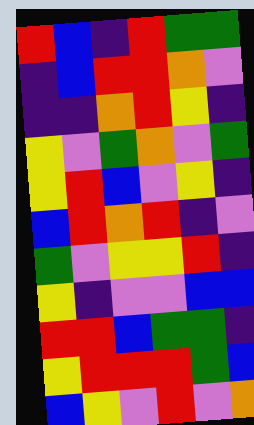[["red", "blue", "indigo", "red", "green", "green"], ["indigo", "blue", "red", "red", "orange", "violet"], ["indigo", "indigo", "orange", "red", "yellow", "indigo"], ["yellow", "violet", "green", "orange", "violet", "green"], ["yellow", "red", "blue", "violet", "yellow", "indigo"], ["blue", "red", "orange", "red", "indigo", "violet"], ["green", "violet", "yellow", "yellow", "red", "indigo"], ["yellow", "indigo", "violet", "violet", "blue", "blue"], ["red", "red", "blue", "green", "green", "indigo"], ["yellow", "red", "red", "red", "green", "blue"], ["blue", "yellow", "violet", "red", "violet", "orange"]]